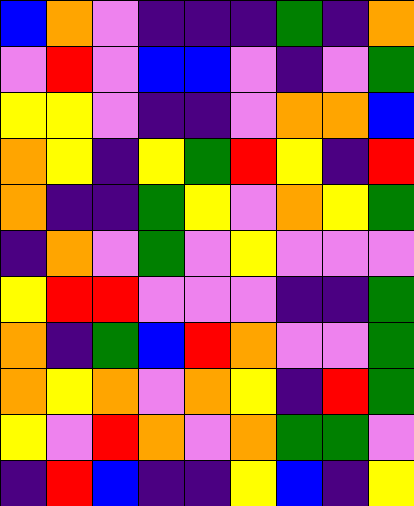[["blue", "orange", "violet", "indigo", "indigo", "indigo", "green", "indigo", "orange"], ["violet", "red", "violet", "blue", "blue", "violet", "indigo", "violet", "green"], ["yellow", "yellow", "violet", "indigo", "indigo", "violet", "orange", "orange", "blue"], ["orange", "yellow", "indigo", "yellow", "green", "red", "yellow", "indigo", "red"], ["orange", "indigo", "indigo", "green", "yellow", "violet", "orange", "yellow", "green"], ["indigo", "orange", "violet", "green", "violet", "yellow", "violet", "violet", "violet"], ["yellow", "red", "red", "violet", "violet", "violet", "indigo", "indigo", "green"], ["orange", "indigo", "green", "blue", "red", "orange", "violet", "violet", "green"], ["orange", "yellow", "orange", "violet", "orange", "yellow", "indigo", "red", "green"], ["yellow", "violet", "red", "orange", "violet", "orange", "green", "green", "violet"], ["indigo", "red", "blue", "indigo", "indigo", "yellow", "blue", "indigo", "yellow"]]